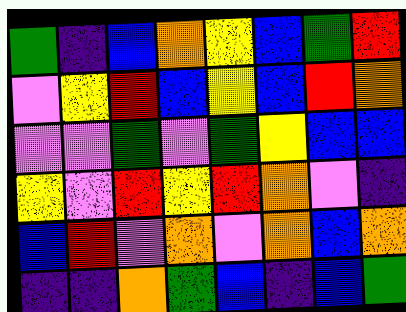[["green", "indigo", "blue", "orange", "yellow", "blue", "green", "red"], ["violet", "yellow", "red", "blue", "yellow", "blue", "red", "orange"], ["violet", "violet", "green", "violet", "green", "yellow", "blue", "blue"], ["yellow", "violet", "red", "yellow", "red", "orange", "violet", "indigo"], ["blue", "red", "violet", "orange", "violet", "orange", "blue", "orange"], ["indigo", "indigo", "orange", "green", "blue", "indigo", "blue", "green"]]